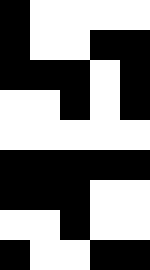[["black", "white", "white", "white", "white"], ["black", "white", "white", "black", "black"], ["black", "black", "black", "white", "black"], ["white", "white", "black", "white", "black"], ["white", "white", "white", "white", "white"], ["black", "black", "black", "black", "black"], ["black", "black", "black", "white", "white"], ["white", "white", "black", "white", "white"], ["black", "white", "white", "black", "black"]]